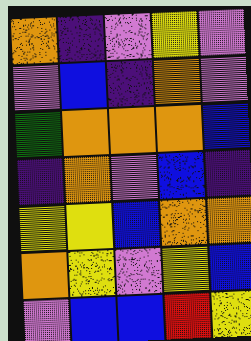[["orange", "indigo", "violet", "yellow", "violet"], ["violet", "blue", "indigo", "orange", "violet"], ["green", "orange", "orange", "orange", "blue"], ["indigo", "orange", "violet", "blue", "indigo"], ["yellow", "yellow", "blue", "orange", "orange"], ["orange", "yellow", "violet", "yellow", "blue"], ["violet", "blue", "blue", "red", "yellow"]]